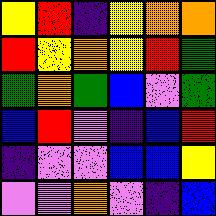[["yellow", "red", "indigo", "yellow", "orange", "orange"], ["red", "yellow", "orange", "yellow", "red", "green"], ["green", "orange", "green", "blue", "violet", "green"], ["blue", "red", "violet", "indigo", "blue", "red"], ["indigo", "violet", "violet", "blue", "blue", "yellow"], ["violet", "violet", "orange", "violet", "indigo", "blue"]]